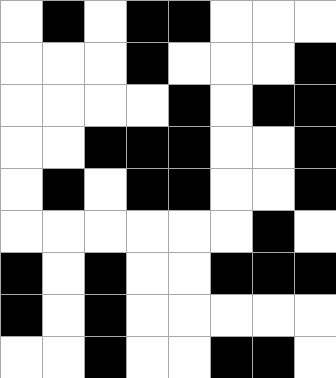[["white", "black", "white", "black", "black", "white", "white", "white"], ["white", "white", "white", "black", "white", "white", "white", "black"], ["white", "white", "white", "white", "black", "white", "black", "black"], ["white", "white", "black", "black", "black", "white", "white", "black"], ["white", "black", "white", "black", "black", "white", "white", "black"], ["white", "white", "white", "white", "white", "white", "black", "white"], ["black", "white", "black", "white", "white", "black", "black", "black"], ["black", "white", "black", "white", "white", "white", "white", "white"], ["white", "white", "black", "white", "white", "black", "black", "white"]]